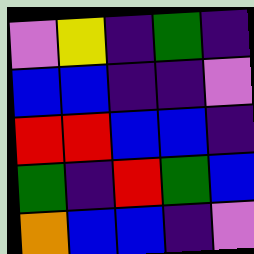[["violet", "yellow", "indigo", "green", "indigo"], ["blue", "blue", "indigo", "indigo", "violet"], ["red", "red", "blue", "blue", "indigo"], ["green", "indigo", "red", "green", "blue"], ["orange", "blue", "blue", "indigo", "violet"]]